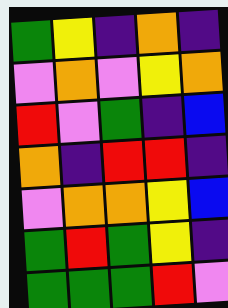[["green", "yellow", "indigo", "orange", "indigo"], ["violet", "orange", "violet", "yellow", "orange"], ["red", "violet", "green", "indigo", "blue"], ["orange", "indigo", "red", "red", "indigo"], ["violet", "orange", "orange", "yellow", "blue"], ["green", "red", "green", "yellow", "indigo"], ["green", "green", "green", "red", "violet"]]